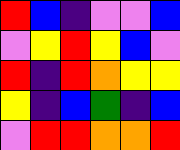[["red", "blue", "indigo", "violet", "violet", "blue"], ["violet", "yellow", "red", "yellow", "blue", "violet"], ["red", "indigo", "red", "orange", "yellow", "yellow"], ["yellow", "indigo", "blue", "green", "indigo", "blue"], ["violet", "red", "red", "orange", "orange", "red"]]